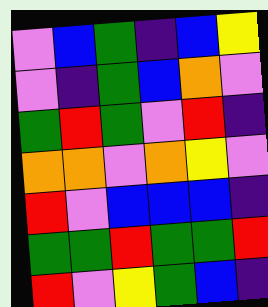[["violet", "blue", "green", "indigo", "blue", "yellow"], ["violet", "indigo", "green", "blue", "orange", "violet"], ["green", "red", "green", "violet", "red", "indigo"], ["orange", "orange", "violet", "orange", "yellow", "violet"], ["red", "violet", "blue", "blue", "blue", "indigo"], ["green", "green", "red", "green", "green", "red"], ["red", "violet", "yellow", "green", "blue", "indigo"]]